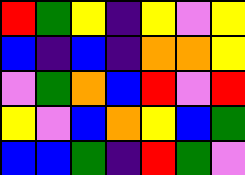[["red", "green", "yellow", "indigo", "yellow", "violet", "yellow"], ["blue", "indigo", "blue", "indigo", "orange", "orange", "yellow"], ["violet", "green", "orange", "blue", "red", "violet", "red"], ["yellow", "violet", "blue", "orange", "yellow", "blue", "green"], ["blue", "blue", "green", "indigo", "red", "green", "violet"]]